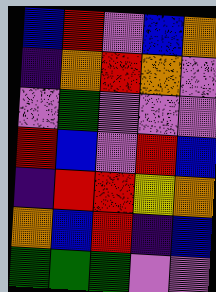[["blue", "red", "violet", "blue", "orange"], ["indigo", "orange", "red", "orange", "violet"], ["violet", "green", "violet", "violet", "violet"], ["red", "blue", "violet", "red", "blue"], ["indigo", "red", "red", "yellow", "orange"], ["orange", "blue", "red", "indigo", "blue"], ["green", "green", "green", "violet", "violet"]]